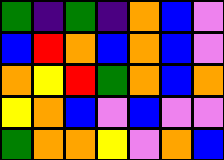[["green", "indigo", "green", "indigo", "orange", "blue", "violet"], ["blue", "red", "orange", "blue", "orange", "blue", "violet"], ["orange", "yellow", "red", "green", "orange", "blue", "orange"], ["yellow", "orange", "blue", "violet", "blue", "violet", "violet"], ["green", "orange", "orange", "yellow", "violet", "orange", "blue"]]